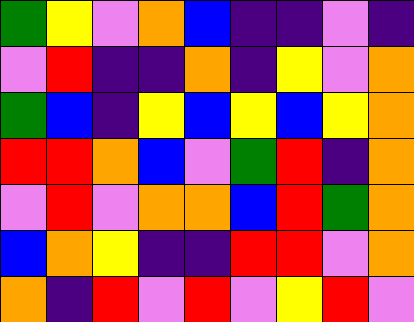[["green", "yellow", "violet", "orange", "blue", "indigo", "indigo", "violet", "indigo"], ["violet", "red", "indigo", "indigo", "orange", "indigo", "yellow", "violet", "orange"], ["green", "blue", "indigo", "yellow", "blue", "yellow", "blue", "yellow", "orange"], ["red", "red", "orange", "blue", "violet", "green", "red", "indigo", "orange"], ["violet", "red", "violet", "orange", "orange", "blue", "red", "green", "orange"], ["blue", "orange", "yellow", "indigo", "indigo", "red", "red", "violet", "orange"], ["orange", "indigo", "red", "violet", "red", "violet", "yellow", "red", "violet"]]